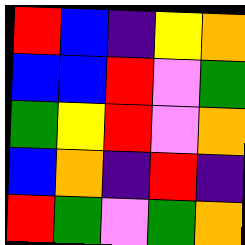[["red", "blue", "indigo", "yellow", "orange"], ["blue", "blue", "red", "violet", "green"], ["green", "yellow", "red", "violet", "orange"], ["blue", "orange", "indigo", "red", "indigo"], ["red", "green", "violet", "green", "orange"]]